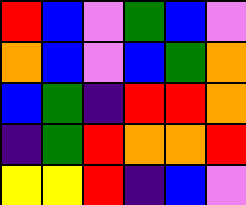[["red", "blue", "violet", "green", "blue", "violet"], ["orange", "blue", "violet", "blue", "green", "orange"], ["blue", "green", "indigo", "red", "red", "orange"], ["indigo", "green", "red", "orange", "orange", "red"], ["yellow", "yellow", "red", "indigo", "blue", "violet"]]